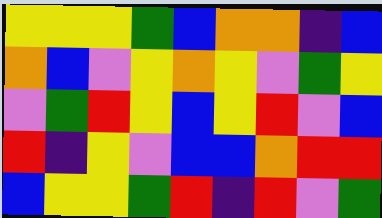[["yellow", "yellow", "yellow", "green", "blue", "orange", "orange", "indigo", "blue"], ["orange", "blue", "violet", "yellow", "orange", "yellow", "violet", "green", "yellow"], ["violet", "green", "red", "yellow", "blue", "yellow", "red", "violet", "blue"], ["red", "indigo", "yellow", "violet", "blue", "blue", "orange", "red", "red"], ["blue", "yellow", "yellow", "green", "red", "indigo", "red", "violet", "green"]]